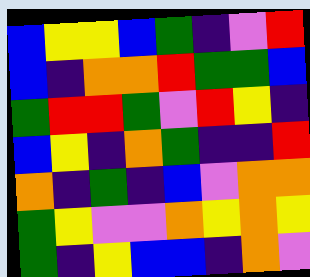[["blue", "yellow", "yellow", "blue", "green", "indigo", "violet", "red"], ["blue", "indigo", "orange", "orange", "red", "green", "green", "blue"], ["green", "red", "red", "green", "violet", "red", "yellow", "indigo"], ["blue", "yellow", "indigo", "orange", "green", "indigo", "indigo", "red"], ["orange", "indigo", "green", "indigo", "blue", "violet", "orange", "orange"], ["green", "yellow", "violet", "violet", "orange", "yellow", "orange", "yellow"], ["green", "indigo", "yellow", "blue", "blue", "indigo", "orange", "violet"]]